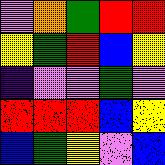[["violet", "orange", "green", "red", "red"], ["yellow", "green", "red", "blue", "yellow"], ["indigo", "violet", "violet", "green", "violet"], ["red", "red", "red", "blue", "yellow"], ["blue", "green", "yellow", "violet", "blue"]]